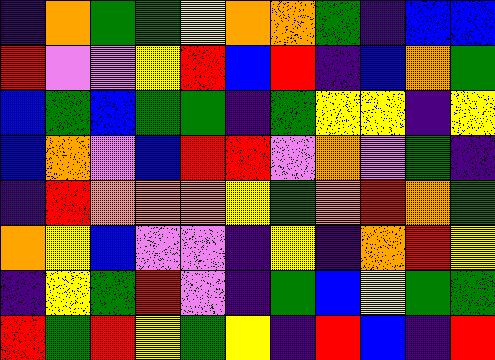[["indigo", "orange", "green", "green", "yellow", "orange", "orange", "green", "indigo", "blue", "blue"], ["red", "violet", "violet", "yellow", "red", "blue", "red", "indigo", "blue", "orange", "green"], ["blue", "green", "blue", "green", "green", "indigo", "green", "yellow", "yellow", "indigo", "yellow"], ["blue", "orange", "violet", "blue", "red", "red", "violet", "orange", "violet", "green", "indigo"], ["indigo", "red", "orange", "orange", "orange", "yellow", "green", "orange", "red", "orange", "green"], ["orange", "yellow", "blue", "violet", "violet", "indigo", "yellow", "indigo", "orange", "red", "yellow"], ["indigo", "yellow", "green", "red", "violet", "indigo", "green", "blue", "yellow", "green", "green"], ["red", "green", "red", "yellow", "green", "yellow", "indigo", "red", "blue", "indigo", "red"]]